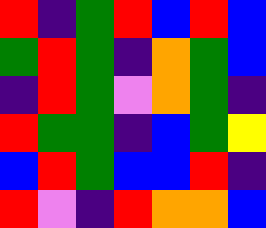[["red", "indigo", "green", "red", "blue", "red", "blue"], ["green", "red", "green", "indigo", "orange", "green", "blue"], ["indigo", "red", "green", "violet", "orange", "green", "indigo"], ["red", "green", "green", "indigo", "blue", "green", "yellow"], ["blue", "red", "green", "blue", "blue", "red", "indigo"], ["red", "violet", "indigo", "red", "orange", "orange", "blue"]]